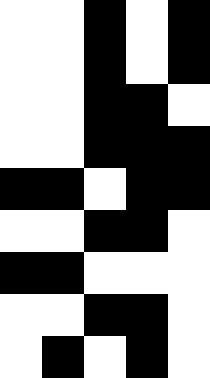[["white", "white", "black", "white", "black"], ["white", "white", "black", "white", "black"], ["white", "white", "black", "black", "white"], ["white", "white", "black", "black", "black"], ["black", "black", "white", "black", "black"], ["white", "white", "black", "black", "white"], ["black", "black", "white", "white", "white"], ["white", "white", "black", "black", "white"], ["white", "black", "white", "black", "white"]]